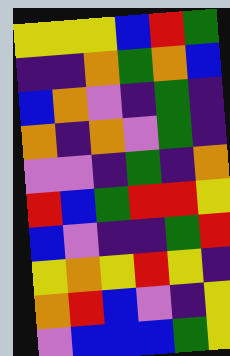[["yellow", "yellow", "yellow", "blue", "red", "green"], ["indigo", "indigo", "orange", "green", "orange", "blue"], ["blue", "orange", "violet", "indigo", "green", "indigo"], ["orange", "indigo", "orange", "violet", "green", "indigo"], ["violet", "violet", "indigo", "green", "indigo", "orange"], ["red", "blue", "green", "red", "red", "yellow"], ["blue", "violet", "indigo", "indigo", "green", "red"], ["yellow", "orange", "yellow", "red", "yellow", "indigo"], ["orange", "red", "blue", "violet", "indigo", "yellow"], ["violet", "blue", "blue", "blue", "green", "yellow"]]